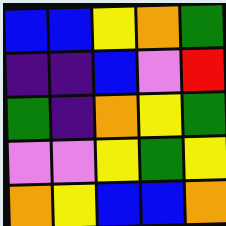[["blue", "blue", "yellow", "orange", "green"], ["indigo", "indigo", "blue", "violet", "red"], ["green", "indigo", "orange", "yellow", "green"], ["violet", "violet", "yellow", "green", "yellow"], ["orange", "yellow", "blue", "blue", "orange"]]